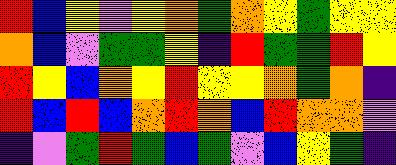[["red", "blue", "yellow", "violet", "yellow", "orange", "green", "orange", "yellow", "green", "yellow", "yellow"], ["orange", "blue", "violet", "green", "green", "yellow", "indigo", "red", "green", "green", "red", "yellow"], ["red", "yellow", "blue", "orange", "yellow", "red", "yellow", "yellow", "orange", "green", "orange", "indigo"], ["red", "blue", "red", "blue", "orange", "red", "orange", "blue", "red", "orange", "orange", "violet"], ["indigo", "violet", "green", "red", "green", "blue", "green", "violet", "blue", "yellow", "green", "indigo"]]